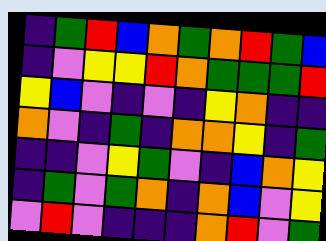[["indigo", "green", "red", "blue", "orange", "green", "orange", "red", "green", "blue"], ["indigo", "violet", "yellow", "yellow", "red", "orange", "green", "green", "green", "red"], ["yellow", "blue", "violet", "indigo", "violet", "indigo", "yellow", "orange", "indigo", "indigo"], ["orange", "violet", "indigo", "green", "indigo", "orange", "orange", "yellow", "indigo", "green"], ["indigo", "indigo", "violet", "yellow", "green", "violet", "indigo", "blue", "orange", "yellow"], ["indigo", "green", "violet", "green", "orange", "indigo", "orange", "blue", "violet", "yellow"], ["violet", "red", "violet", "indigo", "indigo", "indigo", "orange", "red", "violet", "green"]]